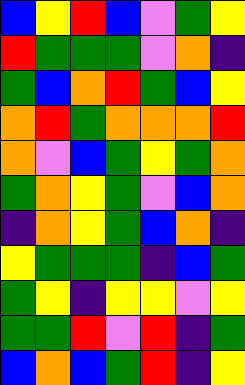[["blue", "yellow", "red", "blue", "violet", "green", "yellow"], ["red", "green", "green", "green", "violet", "orange", "indigo"], ["green", "blue", "orange", "red", "green", "blue", "yellow"], ["orange", "red", "green", "orange", "orange", "orange", "red"], ["orange", "violet", "blue", "green", "yellow", "green", "orange"], ["green", "orange", "yellow", "green", "violet", "blue", "orange"], ["indigo", "orange", "yellow", "green", "blue", "orange", "indigo"], ["yellow", "green", "green", "green", "indigo", "blue", "green"], ["green", "yellow", "indigo", "yellow", "yellow", "violet", "yellow"], ["green", "green", "red", "violet", "red", "indigo", "green"], ["blue", "orange", "blue", "green", "red", "indigo", "yellow"]]